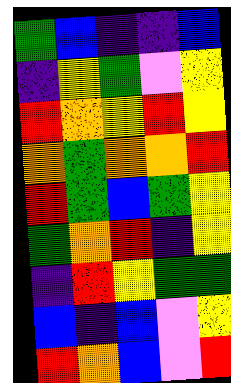[["green", "blue", "indigo", "indigo", "blue"], ["indigo", "yellow", "green", "violet", "yellow"], ["red", "orange", "yellow", "red", "yellow"], ["orange", "green", "orange", "orange", "red"], ["red", "green", "blue", "green", "yellow"], ["green", "orange", "red", "indigo", "yellow"], ["indigo", "red", "yellow", "green", "green"], ["blue", "indigo", "blue", "violet", "yellow"], ["red", "orange", "blue", "violet", "red"]]